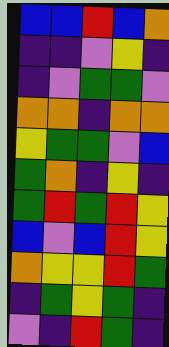[["blue", "blue", "red", "blue", "orange"], ["indigo", "indigo", "violet", "yellow", "indigo"], ["indigo", "violet", "green", "green", "violet"], ["orange", "orange", "indigo", "orange", "orange"], ["yellow", "green", "green", "violet", "blue"], ["green", "orange", "indigo", "yellow", "indigo"], ["green", "red", "green", "red", "yellow"], ["blue", "violet", "blue", "red", "yellow"], ["orange", "yellow", "yellow", "red", "green"], ["indigo", "green", "yellow", "green", "indigo"], ["violet", "indigo", "red", "green", "indigo"]]